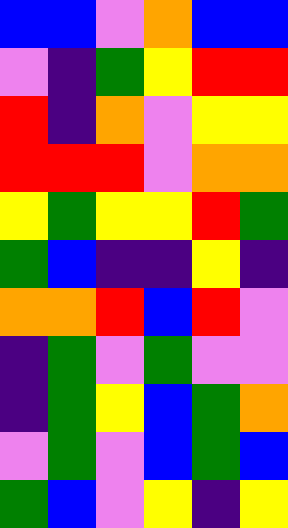[["blue", "blue", "violet", "orange", "blue", "blue"], ["violet", "indigo", "green", "yellow", "red", "red"], ["red", "indigo", "orange", "violet", "yellow", "yellow"], ["red", "red", "red", "violet", "orange", "orange"], ["yellow", "green", "yellow", "yellow", "red", "green"], ["green", "blue", "indigo", "indigo", "yellow", "indigo"], ["orange", "orange", "red", "blue", "red", "violet"], ["indigo", "green", "violet", "green", "violet", "violet"], ["indigo", "green", "yellow", "blue", "green", "orange"], ["violet", "green", "violet", "blue", "green", "blue"], ["green", "blue", "violet", "yellow", "indigo", "yellow"]]